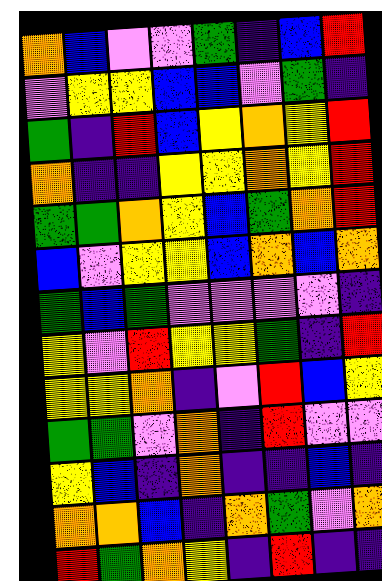[["orange", "blue", "violet", "violet", "green", "indigo", "blue", "red"], ["violet", "yellow", "yellow", "blue", "blue", "violet", "green", "indigo"], ["green", "indigo", "red", "blue", "yellow", "orange", "yellow", "red"], ["orange", "indigo", "indigo", "yellow", "yellow", "orange", "yellow", "red"], ["green", "green", "orange", "yellow", "blue", "green", "orange", "red"], ["blue", "violet", "yellow", "yellow", "blue", "orange", "blue", "orange"], ["green", "blue", "green", "violet", "violet", "violet", "violet", "indigo"], ["yellow", "violet", "red", "yellow", "yellow", "green", "indigo", "red"], ["yellow", "yellow", "orange", "indigo", "violet", "red", "blue", "yellow"], ["green", "green", "violet", "orange", "indigo", "red", "violet", "violet"], ["yellow", "blue", "indigo", "orange", "indigo", "indigo", "blue", "indigo"], ["orange", "orange", "blue", "indigo", "orange", "green", "violet", "orange"], ["red", "green", "orange", "yellow", "indigo", "red", "indigo", "indigo"]]